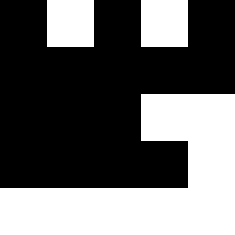[["black", "white", "black", "white", "black"], ["black", "black", "black", "black", "black"], ["black", "black", "black", "white", "white"], ["black", "black", "black", "black", "white"], ["white", "white", "white", "white", "white"]]